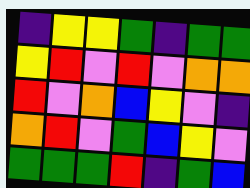[["indigo", "yellow", "yellow", "green", "indigo", "green", "green"], ["yellow", "red", "violet", "red", "violet", "orange", "orange"], ["red", "violet", "orange", "blue", "yellow", "violet", "indigo"], ["orange", "red", "violet", "green", "blue", "yellow", "violet"], ["green", "green", "green", "red", "indigo", "green", "blue"]]